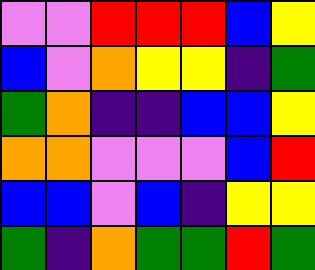[["violet", "violet", "red", "red", "red", "blue", "yellow"], ["blue", "violet", "orange", "yellow", "yellow", "indigo", "green"], ["green", "orange", "indigo", "indigo", "blue", "blue", "yellow"], ["orange", "orange", "violet", "violet", "violet", "blue", "red"], ["blue", "blue", "violet", "blue", "indigo", "yellow", "yellow"], ["green", "indigo", "orange", "green", "green", "red", "green"]]